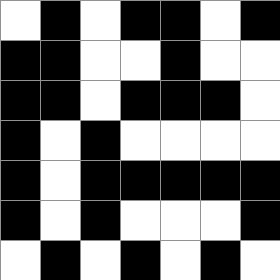[["white", "black", "white", "black", "black", "white", "black"], ["black", "black", "white", "white", "black", "white", "white"], ["black", "black", "white", "black", "black", "black", "white"], ["black", "white", "black", "white", "white", "white", "white"], ["black", "white", "black", "black", "black", "black", "black"], ["black", "white", "black", "white", "white", "white", "black"], ["white", "black", "white", "black", "white", "black", "white"]]